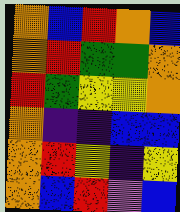[["orange", "blue", "red", "orange", "blue"], ["orange", "red", "green", "green", "orange"], ["red", "green", "yellow", "yellow", "orange"], ["orange", "indigo", "indigo", "blue", "blue"], ["orange", "red", "yellow", "indigo", "yellow"], ["orange", "blue", "red", "violet", "blue"]]